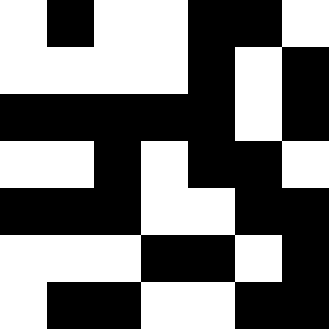[["white", "black", "white", "white", "black", "black", "white"], ["white", "white", "white", "white", "black", "white", "black"], ["black", "black", "black", "black", "black", "white", "black"], ["white", "white", "black", "white", "black", "black", "white"], ["black", "black", "black", "white", "white", "black", "black"], ["white", "white", "white", "black", "black", "white", "black"], ["white", "black", "black", "white", "white", "black", "black"]]